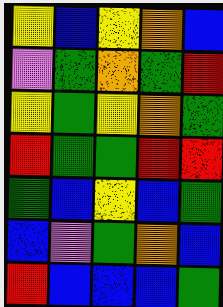[["yellow", "blue", "yellow", "orange", "blue"], ["violet", "green", "orange", "green", "red"], ["yellow", "green", "yellow", "orange", "green"], ["red", "green", "green", "red", "red"], ["green", "blue", "yellow", "blue", "green"], ["blue", "violet", "green", "orange", "blue"], ["red", "blue", "blue", "blue", "green"]]